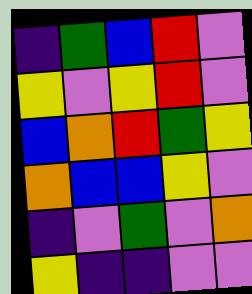[["indigo", "green", "blue", "red", "violet"], ["yellow", "violet", "yellow", "red", "violet"], ["blue", "orange", "red", "green", "yellow"], ["orange", "blue", "blue", "yellow", "violet"], ["indigo", "violet", "green", "violet", "orange"], ["yellow", "indigo", "indigo", "violet", "violet"]]